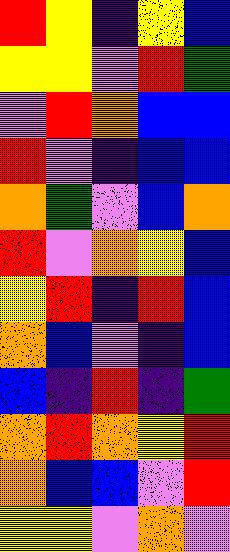[["red", "yellow", "indigo", "yellow", "blue"], ["yellow", "yellow", "violet", "red", "green"], ["violet", "red", "orange", "blue", "blue"], ["red", "violet", "indigo", "blue", "blue"], ["orange", "green", "violet", "blue", "orange"], ["red", "violet", "orange", "yellow", "blue"], ["yellow", "red", "indigo", "red", "blue"], ["orange", "blue", "violet", "indigo", "blue"], ["blue", "indigo", "red", "indigo", "green"], ["orange", "red", "orange", "yellow", "red"], ["orange", "blue", "blue", "violet", "red"], ["yellow", "yellow", "violet", "orange", "violet"]]